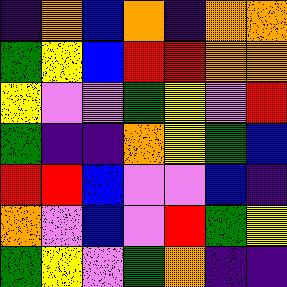[["indigo", "orange", "blue", "orange", "indigo", "orange", "orange"], ["green", "yellow", "blue", "red", "red", "orange", "orange"], ["yellow", "violet", "violet", "green", "yellow", "violet", "red"], ["green", "indigo", "indigo", "orange", "yellow", "green", "blue"], ["red", "red", "blue", "violet", "violet", "blue", "indigo"], ["orange", "violet", "blue", "violet", "red", "green", "yellow"], ["green", "yellow", "violet", "green", "orange", "indigo", "indigo"]]